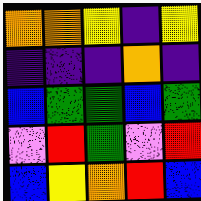[["orange", "orange", "yellow", "indigo", "yellow"], ["indigo", "indigo", "indigo", "orange", "indigo"], ["blue", "green", "green", "blue", "green"], ["violet", "red", "green", "violet", "red"], ["blue", "yellow", "orange", "red", "blue"]]